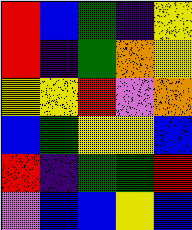[["red", "blue", "green", "indigo", "yellow"], ["red", "indigo", "green", "orange", "yellow"], ["yellow", "yellow", "red", "violet", "orange"], ["blue", "green", "yellow", "yellow", "blue"], ["red", "indigo", "green", "green", "red"], ["violet", "blue", "blue", "yellow", "blue"]]